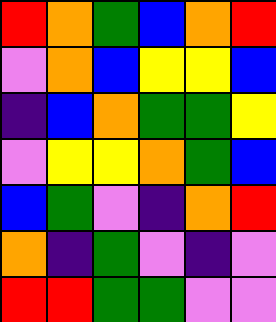[["red", "orange", "green", "blue", "orange", "red"], ["violet", "orange", "blue", "yellow", "yellow", "blue"], ["indigo", "blue", "orange", "green", "green", "yellow"], ["violet", "yellow", "yellow", "orange", "green", "blue"], ["blue", "green", "violet", "indigo", "orange", "red"], ["orange", "indigo", "green", "violet", "indigo", "violet"], ["red", "red", "green", "green", "violet", "violet"]]